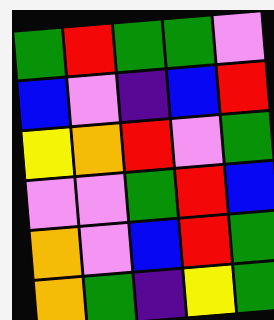[["green", "red", "green", "green", "violet"], ["blue", "violet", "indigo", "blue", "red"], ["yellow", "orange", "red", "violet", "green"], ["violet", "violet", "green", "red", "blue"], ["orange", "violet", "blue", "red", "green"], ["orange", "green", "indigo", "yellow", "green"]]